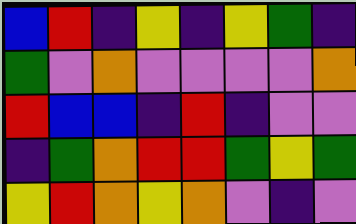[["blue", "red", "indigo", "yellow", "indigo", "yellow", "green", "indigo"], ["green", "violet", "orange", "violet", "violet", "violet", "violet", "orange"], ["red", "blue", "blue", "indigo", "red", "indigo", "violet", "violet"], ["indigo", "green", "orange", "red", "red", "green", "yellow", "green"], ["yellow", "red", "orange", "yellow", "orange", "violet", "indigo", "violet"]]